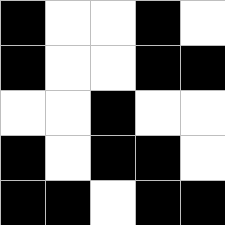[["black", "white", "white", "black", "white"], ["black", "white", "white", "black", "black"], ["white", "white", "black", "white", "white"], ["black", "white", "black", "black", "white"], ["black", "black", "white", "black", "black"]]